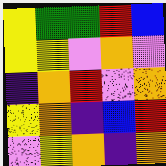[["yellow", "green", "green", "red", "blue"], ["yellow", "yellow", "violet", "orange", "violet"], ["indigo", "orange", "red", "violet", "orange"], ["yellow", "orange", "indigo", "blue", "red"], ["violet", "yellow", "orange", "indigo", "orange"]]